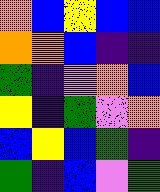[["orange", "blue", "yellow", "blue", "blue"], ["orange", "orange", "blue", "indigo", "indigo"], ["green", "indigo", "violet", "orange", "blue"], ["yellow", "indigo", "green", "violet", "orange"], ["blue", "yellow", "blue", "green", "indigo"], ["green", "indigo", "blue", "violet", "green"]]